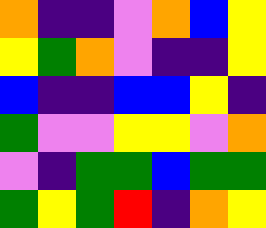[["orange", "indigo", "indigo", "violet", "orange", "blue", "yellow"], ["yellow", "green", "orange", "violet", "indigo", "indigo", "yellow"], ["blue", "indigo", "indigo", "blue", "blue", "yellow", "indigo"], ["green", "violet", "violet", "yellow", "yellow", "violet", "orange"], ["violet", "indigo", "green", "green", "blue", "green", "green"], ["green", "yellow", "green", "red", "indigo", "orange", "yellow"]]